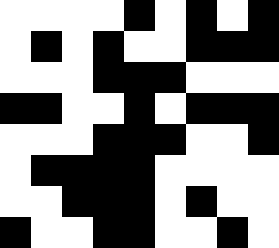[["white", "white", "white", "white", "black", "white", "black", "white", "black"], ["white", "black", "white", "black", "white", "white", "black", "black", "black"], ["white", "white", "white", "black", "black", "black", "white", "white", "white"], ["black", "black", "white", "white", "black", "white", "black", "black", "black"], ["white", "white", "white", "black", "black", "black", "white", "white", "black"], ["white", "black", "black", "black", "black", "white", "white", "white", "white"], ["white", "white", "black", "black", "black", "white", "black", "white", "white"], ["black", "white", "white", "black", "black", "white", "white", "black", "white"]]